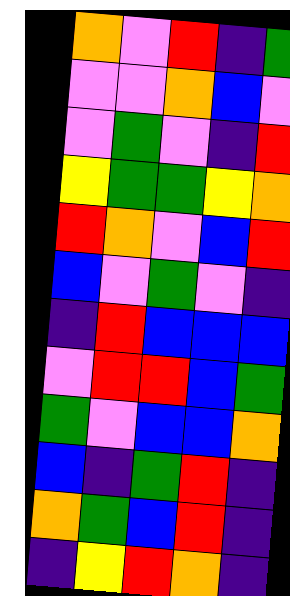[["orange", "violet", "red", "indigo", "green"], ["violet", "violet", "orange", "blue", "violet"], ["violet", "green", "violet", "indigo", "red"], ["yellow", "green", "green", "yellow", "orange"], ["red", "orange", "violet", "blue", "red"], ["blue", "violet", "green", "violet", "indigo"], ["indigo", "red", "blue", "blue", "blue"], ["violet", "red", "red", "blue", "green"], ["green", "violet", "blue", "blue", "orange"], ["blue", "indigo", "green", "red", "indigo"], ["orange", "green", "blue", "red", "indigo"], ["indigo", "yellow", "red", "orange", "indigo"]]